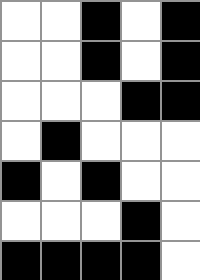[["white", "white", "black", "white", "black"], ["white", "white", "black", "white", "black"], ["white", "white", "white", "black", "black"], ["white", "black", "white", "white", "white"], ["black", "white", "black", "white", "white"], ["white", "white", "white", "black", "white"], ["black", "black", "black", "black", "white"]]